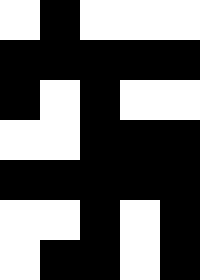[["white", "black", "white", "white", "white"], ["black", "black", "black", "black", "black"], ["black", "white", "black", "white", "white"], ["white", "white", "black", "black", "black"], ["black", "black", "black", "black", "black"], ["white", "white", "black", "white", "black"], ["white", "black", "black", "white", "black"]]